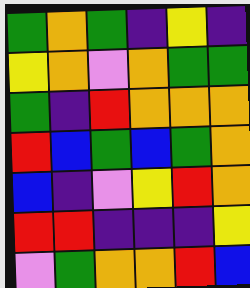[["green", "orange", "green", "indigo", "yellow", "indigo"], ["yellow", "orange", "violet", "orange", "green", "green"], ["green", "indigo", "red", "orange", "orange", "orange"], ["red", "blue", "green", "blue", "green", "orange"], ["blue", "indigo", "violet", "yellow", "red", "orange"], ["red", "red", "indigo", "indigo", "indigo", "yellow"], ["violet", "green", "orange", "orange", "red", "blue"]]